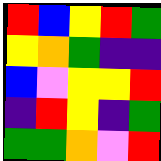[["red", "blue", "yellow", "red", "green"], ["yellow", "orange", "green", "indigo", "indigo"], ["blue", "violet", "yellow", "yellow", "red"], ["indigo", "red", "yellow", "indigo", "green"], ["green", "green", "orange", "violet", "red"]]